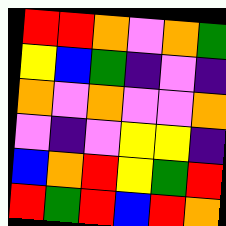[["red", "red", "orange", "violet", "orange", "green"], ["yellow", "blue", "green", "indigo", "violet", "indigo"], ["orange", "violet", "orange", "violet", "violet", "orange"], ["violet", "indigo", "violet", "yellow", "yellow", "indigo"], ["blue", "orange", "red", "yellow", "green", "red"], ["red", "green", "red", "blue", "red", "orange"]]